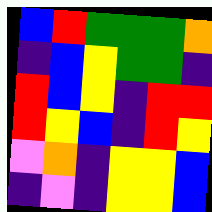[["blue", "red", "green", "green", "green", "orange"], ["indigo", "blue", "yellow", "green", "green", "indigo"], ["red", "blue", "yellow", "indigo", "red", "red"], ["red", "yellow", "blue", "indigo", "red", "yellow"], ["violet", "orange", "indigo", "yellow", "yellow", "blue"], ["indigo", "violet", "indigo", "yellow", "yellow", "blue"]]